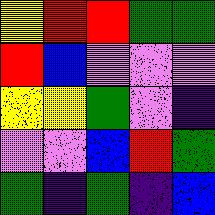[["yellow", "red", "red", "green", "green"], ["red", "blue", "violet", "violet", "violet"], ["yellow", "yellow", "green", "violet", "indigo"], ["violet", "violet", "blue", "red", "green"], ["green", "indigo", "green", "indigo", "blue"]]